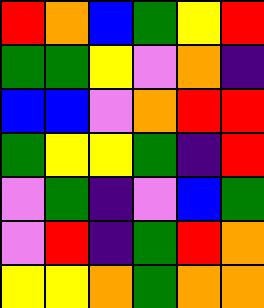[["red", "orange", "blue", "green", "yellow", "red"], ["green", "green", "yellow", "violet", "orange", "indigo"], ["blue", "blue", "violet", "orange", "red", "red"], ["green", "yellow", "yellow", "green", "indigo", "red"], ["violet", "green", "indigo", "violet", "blue", "green"], ["violet", "red", "indigo", "green", "red", "orange"], ["yellow", "yellow", "orange", "green", "orange", "orange"]]